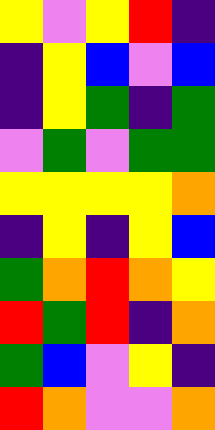[["yellow", "violet", "yellow", "red", "indigo"], ["indigo", "yellow", "blue", "violet", "blue"], ["indigo", "yellow", "green", "indigo", "green"], ["violet", "green", "violet", "green", "green"], ["yellow", "yellow", "yellow", "yellow", "orange"], ["indigo", "yellow", "indigo", "yellow", "blue"], ["green", "orange", "red", "orange", "yellow"], ["red", "green", "red", "indigo", "orange"], ["green", "blue", "violet", "yellow", "indigo"], ["red", "orange", "violet", "violet", "orange"]]